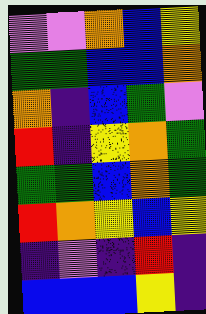[["violet", "violet", "orange", "blue", "yellow"], ["green", "green", "blue", "blue", "orange"], ["orange", "indigo", "blue", "green", "violet"], ["red", "indigo", "yellow", "orange", "green"], ["green", "green", "blue", "orange", "green"], ["red", "orange", "yellow", "blue", "yellow"], ["indigo", "violet", "indigo", "red", "indigo"], ["blue", "blue", "blue", "yellow", "indigo"]]